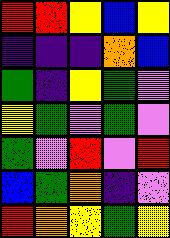[["red", "red", "yellow", "blue", "yellow"], ["indigo", "indigo", "indigo", "orange", "blue"], ["green", "indigo", "yellow", "green", "violet"], ["yellow", "green", "violet", "green", "violet"], ["green", "violet", "red", "violet", "red"], ["blue", "green", "orange", "indigo", "violet"], ["red", "orange", "yellow", "green", "yellow"]]